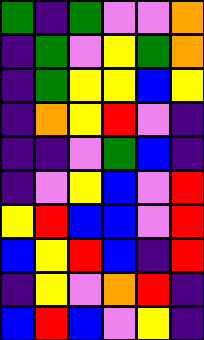[["green", "indigo", "green", "violet", "violet", "orange"], ["indigo", "green", "violet", "yellow", "green", "orange"], ["indigo", "green", "yellow", "yellow", "blue", "yellow"], ["indigo", "orange", "yellow", "red", "violet", "indigo"], ["indigo", "indigo", "violet", "green", "blue", "indigo"], ["indigo", "violet", "yellow", "blue", "violet", "red"], ["yellow", "red", "blue", "blue", "violet", "red"], ["blue", "yellow", "red", "blue", "indigo", "red"], ["indigo", "yellow", "violet", "orange", "red", "indigo"], ["blue", "red", "blue", "violet", "yellow", "indigo"]]